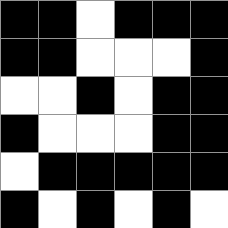[["black", "black", "white", "black", "black", "black"], ["black", "black", "white", "white", "white", "black"], ["white", "white", "black", "white", "black", "black"], ["black", "white", "white", "white", "black", "black"], ["white", "black", "black", "black", "black", "black"], ["black", "white", "black", "white", "black", "white"]]